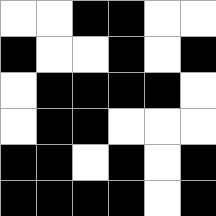[["white", "white", "black", "black", "white", "white"], ["black", "white", "white", "black", "white", "black"], ["white", "black", "black", "black", "black", "white"], ["white", "black", "black", "white", "white", "white"], ["black", "black", "white", "black", "white", "black"], ["black", "black", "black", "black", "white", "black"]]